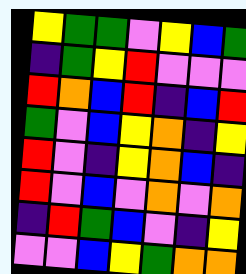[["yellow", "green", "green", "violet", "yellow", "blue", "green"], ["indigo", "green", "yellow", "red", "violet", "violet", "violet"], ["red", "orange", "blue", "red", "indigo", "blue", "red"], ["green", "violet", "blue", "yellow", "orange", "indigo", "yellow"], ["red", "violet", "indigo", "yellow", "orange", "blue", "indigo"], ["red", "violet", "blue", "violet", "orange", "violet", "orange"], ["indigo", "red", "green", "blue", "violet", "indigo", "yellow"], ["violet", "violet", "blue", "yellow", "green", "orange", "orange"]]